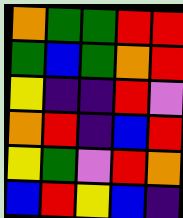[["orange", "green", "green", "red", "red"], ["green", "blue", "green", "orange", "red"], ["yellow", "indigo", "indigo", "red", "violet"], ["orange", "red", "indigo", "blue", "red"], ["yellow", "green", "violet", "red", "orange"], ["blue", "red", "yellow", "blue", "indigo"]]